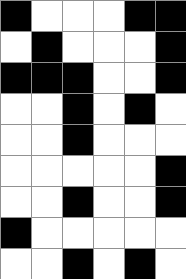[["black", "white", "white", "white", "black", "black"], ["white", "black", "white", "white", "white", "black"], ["black", "black", "black", "white", "white", "black"], ["white", "white", "black", "white", "black", "white"], ["white", "white", "black", "white", "white", "white"], ["white", "white", "white", "white", "white", "black"], ["white", "white", "black", "white", "white", "black"], ["black", "white", "white", "white", "white", "white"], ["white", "white", "black", "white", "black", "white"]]